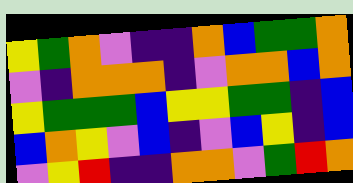[["yellow", "green", "orange", "violet", "indigo", "indigo", "orange", "blue", "green", "green", "orange"], ["violet", "indigo", "orange", "orange", "orange", "indigo", "violet", "orange", "orange", "blue", "orange"], ["yellow", "green", "green", "green", "blue", "yellow", "yellow", "green", "green", "indigo", "blue"], ["blue", "orange", "yellow", "violet", "blue", "indigo", "violet", "blue", "yellow", "indigo", "blue"], ["violet", "yellow", "red", "indigo", "indigo", "orange", "orange", "violet", "green", "red", "orange"]]